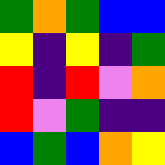[["green", "orange", "green", "blue", "blue"], ["yellow", "indigo", "yellow", "indigo", "green"], ["red", "indigo", "red", "violet", "orange"], ["red", "violet", "green", "indigo", "indigo"], ["blue", "green", "blue", "orange", "yellow"]]